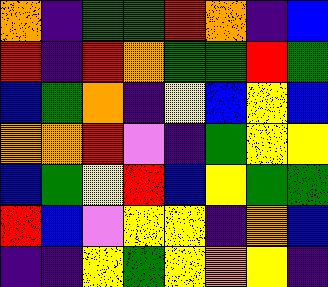[["orange", "indigo", "green", "green", "red", "orange", "indigo", "blue"], ["red", "indigo", "red", "orange", "green", "green", "red", "green"], ["blue", "green", "orange", "indigo", "yellow", "blue", "yellow", "blue"], ["orange", "orange", "red", "violet", "indigo", "green", "yellow", "yellow"], ["blue", "green", "yellow", "red", "blue", "yellow", "green", "green"], ["red", "blue", "violet", "yellow", "yellow", "indigo", "orange", "blue"], ["indigo", "indigo", "yellow", "green", "yellow", "orange", "yellow", "indigo"]]